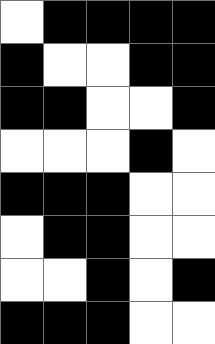[["white", "black", "black", "black", "black"], ["black", "white", "white", "black", "black"], ["black", "black", "white", "white", "black"], ["white", "white", "white", "black", "white"], ["black", "black", "black", "white", "white"], ["white", "black", "black", "white", "white"], ["white", "white", "black", "white", "black"], ["black", "black", "black", "white", "white"]]